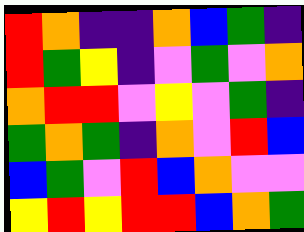[["red", "orange", "indigo", "indigo", "orange", "blue", "green", "indigo"], ["red", "green", "yellow", "indigo", "violet", "green", "violet", "orange"], ["orange", "red", "red", "violet", "yellow", "violet", "green", "indigo"], ["green", "orange", "green", "indigo", "orange", "violet", "red", "blue"], ["blue", "green", "violet", "red", "blue", "orange", "violet", "violet"], ["yellow", "red", "yellow", "red", "red", "blue", "orange", "green"]]